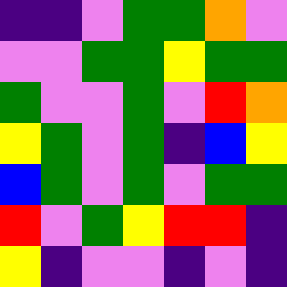[["indigo", "indigo", "violet", "green", "green", "orange", "violet"], ["violet", "violet", "green", "green", "yellow", "green", "green"], ["green", "violet", "violet", "green", "violet", "red", "orange"], ["yellow", "green", "violet", "green", "indigo", "blue", "yellow"], ["blue", "green", "violet", "green", "violet", "green", "green"], ["red", "violet", "green", "yellow", "red", "red", "indigo"], ["yellow", "indigo", "violet", "violet", "indigo", "violet", "indigo"]]